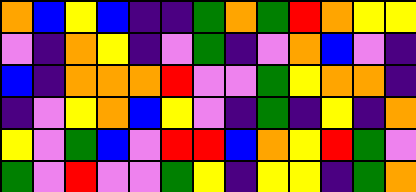[["orange", "blue", "yellow", "blue", "indigo", "indigo", "green", "orange", "green", "red", "orange", "yellow", "yellow"], ["violet", "indigo", "orange", "yellow", "indigo", "violet", "green", "indigo", "violet", "orange", "blue", "violet", "indigo"], ["blue", "indigo", "orange", "orange", "orange", "red", "violet", "violet", "green", "yellow", "orange", "orange", "indigo"], ["indigo", "violet", "yellow", "orange", "blue", "yellow", "violet", "indigo", "green", "indigo", "yellow", "indigo", "orange"], ["yellow", "violet", "green", "blue", "violet", "red", "red", "blue", "orange", "yellow", "red", "green", "violet"], ["green", "violet", "red", "violet", "violet", "green", "yellow", "indigo", "yellow", "yellow", "indigo", "green", "orange"]]